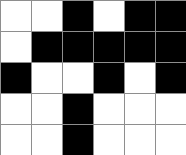[["white", "white", "black", "white", "black", "black"], ["white", "black", "black", "black", "black", "black"], ["black", "white", "white", "black", "white", "black"], ["white", "white", "black", "white", "white", "white"], ["white", "white", "black", "white", "white", "white"]]